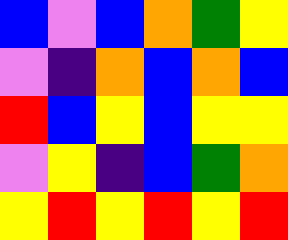[["blue", "violet", "blue", "orange", "green", "yellow"], ["violet", "indigo", "orange", "blue", "orange", "blue"], ["red", "blue", "yellow", "blue", "yellow", "yellow"], ["violet", "yellow", "indigo", "blue", "green", "orange"], ["yellow", "red", "yellow", "red", "yellow", "red"]]